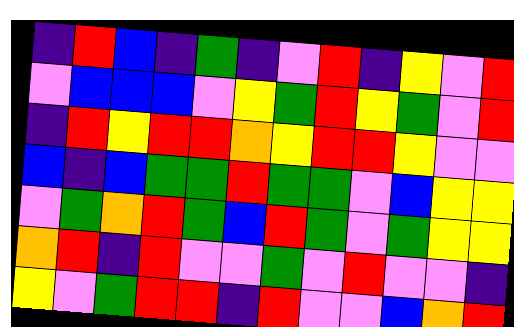[["indigo", "red", "blue", "indigo", "green", "indigo", "violet", "red", "indigo", "yellow", "violet", "red"], ["violet", "blue", "blue", "blue", "violet", "yellow", "green", "red", "yellow", "green", "violet", "red"], ["indigo", "red", "yellow", "red", "red", "orange", "yellow", "red", "red", "yellow", "violet", "violet"], ["blue", "indigo", "blue", "green", "green", "red", "green", "green", "violet", "blue", "yellow", "yellow"], ["violet", "green", "orange", "red", "green", "blue", "red", "green", "violet", "green", "yellow", "yellow"], ["orange", "red", "indigo", "red", "violet", "violet", "green", "violet", "red", "violet", "violet", "indigo"], ["yellow", "violet", "green", "red", "red", "indigo", "red", "violet", "violet", "blue", "orange", "red"]]